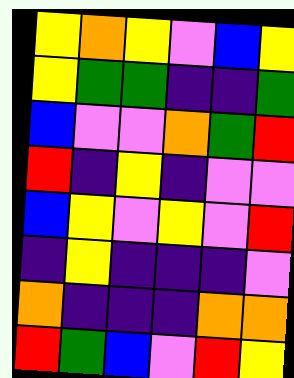[["yellow", "orange", "yellow", "violet", "blue", "yellow"], ["yellow", "green", "green", "indigo", "indigo", "green"], ["blue", "violet", "violet", "orange", "green", "red"], ["red", "indigo", "yellow", "indigo", "violet", "violet"], ["blue", "yellow", "violet", "yellow", "violet", "red"], ["indigo", "yellow", "indigo", "indigo", "indigo", "violet"], ["orange", "indigo", "indigo", "indigo", "orange", "orange"], ["red", "green", "blue", "violet", "red", "yellow"]]